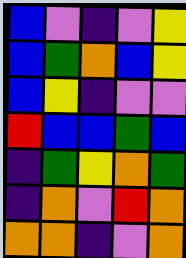[["blue", "violet", "indigo", "violet", "yellow"], ["blue", "green", "orange", "blue", "yellow"], ["blue", "yellow", "indigo", "violet", "violet"], ["red", "blue", "blue", "green", "blue"], ["indigo", "green", "yellow", "orange", "green"], ["indigo", "orange", "violet", "red", "orange"], ["orange", "orange", "indigo", "violet", "orange"]]